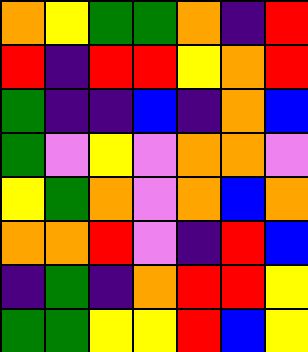[["orange", "yellow", "green", "green", "orange", "indigo", "red"], ["red", "indigo", "red", "red", "yellow", "orange", "red"], ["green", "indigo", "indigo", "blue", "indigo", "orange", "blue"], ["green", "violet", "yellow", "violet", "orange", "orange", "violet"], ["yellow", "green", "orange", "violet", "orange", "blue", "orange"], ["orange", "orange", "red", "violet", "indigo", "red", "blue"], ["indigo", "green", "indigo", "orange", "red", "red", "yellow"], ["green", "green", "yellow", "yellow", "red", "blue", "yellow"]]